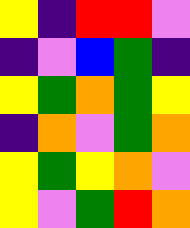[["yellow", "indigo", "red", "red", "violet"], ["indigo", "violet", "blue", "green", "indigo"], ["yellow", "green", "orange", "green", "yellow"], ["indigo", "orange", "violet", "green", "orange"], ["yellow", "green", "yellow", "orange", "violet"], ["yellow", "violet", "green", "red", "orange"]]